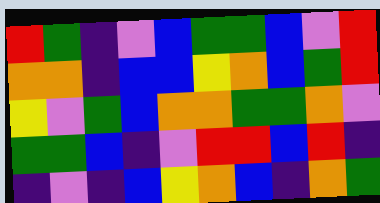[["red", "green", "indigo", "violet", "blue", "green", "green", "blue", "violet", "red"], ["orange", "orange", "indigo", "blue", "blue", "yellow", "orange", "blue", "green", "red"], ["yellow", "violet", "green", "blue", "orange", "orange", "green", "green", "orange", "violet"], ["green", "green", "blue", "indigo", "violet", "red", "red", "blue", "red", "indigo"], ["indigo", "violet", "indigo", "blue", "yellow", "orange", "blue", "indigo", "orange", "green"]]